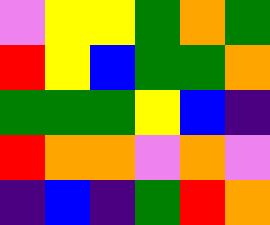[["violet", "yellow", "yellow", "green", "orange", "green"], ["red", "yellow", "blue", "green", "green", "orange"], ["green", "green", "green", "yellow", "blue", "indigo"], ["red", "orange", "orange", "violet", "orange", "violet"], ["indigo", "blue", "indigo", "green", "red", "orange"]]